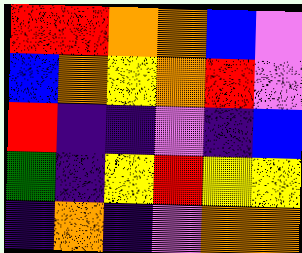[["red", "red", "orange", "orange", "blue", "violet"], ["blue", "orange", "yellow", "orange", "red", "violet"], ["red", "indigo", "indigo", "violet", "indigo", "blue"], ["green", "indigo", "yellow", "red", "yellow", "yellow"], ["indigo", "orange", "indigo", "violet", "orange", "orange"]]